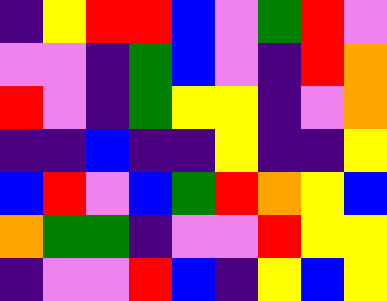[["indigo", "yellow", "red", "red", "blue", "violet", "green", "red", "violet"], ["violet", "violet", "indigo", "green", "blue", "violet", "indigo", "red", "orange"], ["red", "violet", "indigo", "green", "yellow", "yellow", "indigo", "violet", "orange"], ["indigo", "indigo", "blue", "indigo", "indigo", "yellow", "indigo", "indigo", "yellow"], ["blue", "red", "violet", "blue", "green", "red", "orange", "yellow", "blue"], ["orange", "green", "green", "indigo", "violet", "violet", "red", "yellow", "yellow"], ["indigo", "violet", "violet", "red", "blue", "indigo", "yellow", "blue", "yellow"]]